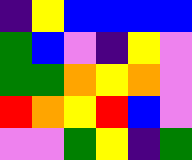[["indigo", "yellow", "blue", "blue", "blue", "blue"], ["green", "blue", "violet", "indigo", "yellow", "violet"], ["green", "green", "orange", "yellow", "orange", "violet"], ["red", "orange", "yellow", "red", "blue", "violet"], ["violet", "violet", "green", "yellow", "indigo", "green"]]